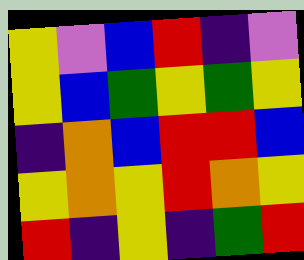[["yellow", "violet", "blue", "red", "indigo", "violet"], ["yellow", "blue", "green", "yellow", "green", "yellow"], ["indigo", "orange", "blue", "red", "red", "blue"], ["yellow", "orange", "yellow", "red", "orange", "yellow"], ["red", "indigo", "yellow", "indigo", "green", "red"]]